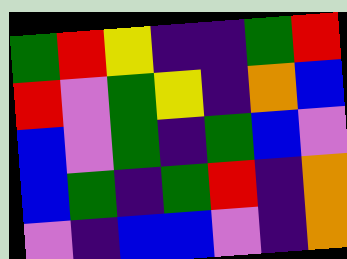[["green", "red", "yellow", "indigo", "indigo", "green", "red"], ["red", "violet", "green", "yellow", "indigo", "orange", "blue"], ["blue", "violet", "green", "indigo", "green", "blue", "violet"], ["blue", "green", "indigo", "green", "red", "indigo", "orange"], ["violet", "indigo", "blue", "blue", "violet", "indigo", "orange"]]